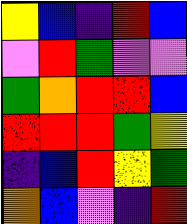[["yellow", "blue", "indigo", "red", "blue"], ["violet", "red", "green", "violet", "violet"], ["green", "orange", "red", "red", "blue"], ["red", "red", "red", "green", "yellow"], ["indigo", "blue", "red", "yellow", "green"], ["orange", "blue", "violet", "indigo", "red"]]